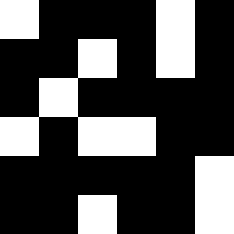[["white", "black", "black", "black", "white", "black"], ["black", "black", "white", "black", "white", "black"], ["black", "white", "black", "black", "black", "black"], ["white", "black", "white", "white", "black", "black"], ["black", "black", "black", "black", "black", "white"], ["black", "black", "white", "black", "black", "white"]]